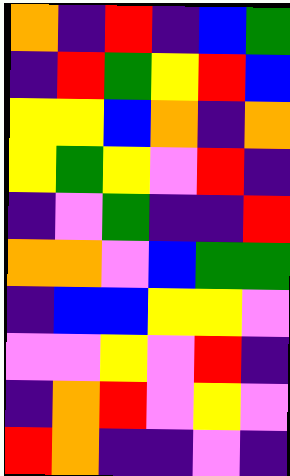[["orange", "indigo", "red", "indigo", "blue", "green"], ["indigo", "red", "green", "yellow", "red", "blue"], ["yellow", "yellow", "blue", "orange", "indigo", "orange"], ["yellow", "green", "yellow", "violet", "red", "indigo"], ["indigo", "violet", "green", "indigo", "indigo", "red"], ["orange", "orange", "violet", "blue", "green", "green"], ["indigo", "blue", "blue", "yellow", "yellow", "violet"], ["violet", "violet", "yellow", "violet", "red", "indigo"], ["indigo", "orange", "red", "violet", "yellow", "violet"], ["red", "orange", "indigo", "indigo", "violet", "indigo"]]